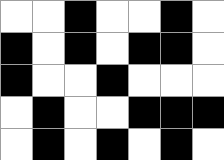[["white", "white", "black", "white", "white", "black", "white"], ["black", "white", "black", "white", "black", "black", "white"], ["black", "white", "white", "black", "white", "white", "white"], ["white", "black", "white", "white", "black", "black", "black"], ["white", "black", "white", "black", "white", "black", "white"]]